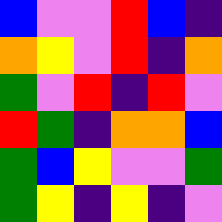[["blue", "violet", "violet", "red", "blue", "indigo"], ["orange", "yellow", "violet", "red", "indigo", "orange"], ["green", "violet", "red", "indigo", "red", "violet"], ["red", "green", "indigo", "orange", "orange", "blue"], ["green", "blue", "yellow", "violet", "violet", "green"], ["green", "yellow", "indigo", "yellow", "indigo", "violet"]]